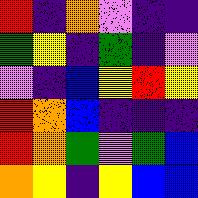[["red", "indigo", "orange", "violet", "indigo", "indigo"], ["green", "yellow", "indigo", "green", "indigo", "violet"], ["violet", "indigo", "blue", "yellow", "red", "yellow"], ["red", "orange", "blue", "indigo", "indigo", "indigo"], ["red", "orange", "green", "violet", "green", "blue"], ["orange", "yellow", "indigo", "yellow", "blue", "blue"]]